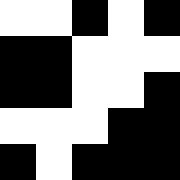[["white", "white", "black", "white", "black"], ["black", "black", "white", "white", "white"], ["black", "black", "white", "white", "black"], ["white", "white", "white", "black", "black"], ["black", "white", "black", "black", "black"]]